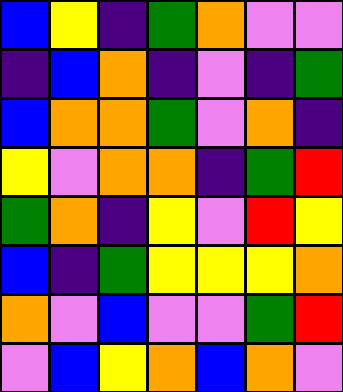[["blue", "yellow", "indigo", "green", "orange", "violet", "violet"], ["indigo", "blue", "orange", "indigo", "violet", "indigo", "green"], ["blue", "orange", "orange", "green", "violet", "orange", "indigo"], ["yellow", "violet", "orange", "orange", "indigo", "green", "red"], ["green", "orange", "indigo", "yellow", "violet", "red", "yellow"], ["blue", "indigo", "green", "yellow", "yellow", "yellow", "orange"], ["orange", "violet", "blue", "violet", "violet", "green", "red"], ["violet", "blue", "yellow", "orange", "blue", "orange", "violet"]]